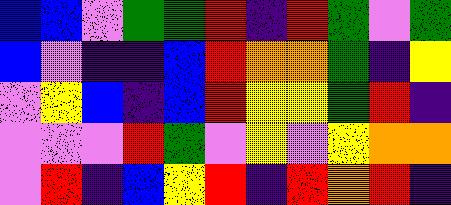[["blue", "blue", "violet", "green", "green", "red", "indigo", "red", "green", "violet", "green"], ["blue", "violet", "indigo", "indigo", "blue", "red", "orange", "orange", "green", "indigo", "yellow"], ["violet", "yellow", "blue", "indigo", "blue", "red", "yellow", "yellow", "green", "red", "indigo"], ["violet", "violet", "violet", "red", "green", "violet", "yellow", "violet", "yellow", "orange", "orange"], ["violet", "red", "indigo", "blue", "yellow", "red", "indigo", "red", "orange", "red", "indigo"]]